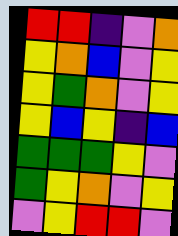[["red", "red", "indigo", "violet", "orange"], ["yellow", "orange", "blue", "violet", "yellow"], ["yellow", "green", "orange", "violet", "yellow"], ["yellow", "blue", "yellow", "indigo", "blue"], ["green", "green", "green", "yellow", "violet"], ["green", "yellow", "orange", "violet", "yellow"], ["violet", "yellow", "red", "red", "violet"]]